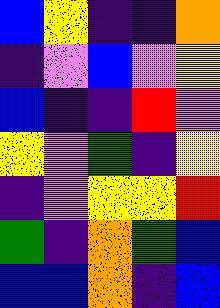[["blue", "yellow", "indigo", "indigo", "orange"], ["indigo", "violet", "blue", "violet", "yellow"], ["blue", "indigo", "indigo", "red", "violet"], ["yellow", "violet", "green", "indigo", "yellow"], ["indigo", "violet", "yellow", "yellow", "red"], ["green", "indigo", "orange", "green", "blue"], ["blue", "blue", "orange", "indigo", "blue"]]